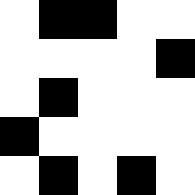[["white", "black", "black", "white", "white"], ["white", "white", "white", "white", "black"], ["white", "black", "white", "white", "white"], ["black", "white", "white", "white", "white"], ["white", "black", "white", "black", "white"]]